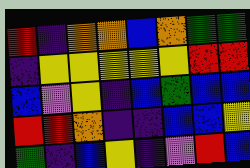[["red", "indigo", "orange", "orange", "blue", "orange", "green", "green"], ["indigo", "yellow", "yellow", "yellow", "yellow", "yellow", "red", "red"], ["blue", "violet", "yellow", "indigo", "blue", "green", "blue", "blue"], ["red", "red", "orange", "indigo", "indigo", "blue", "blue", "yellow"], ["green", "indigo", "blue", "yellow", "indigo", "violet", "red", "blue"]]